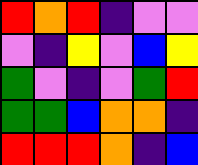[["red", "orange", "red", "indigo", "violet", "violet"], ["violet", "indigo", "yellow", "violet", "blue", "yellow"], ["green", "violet", "indigo", "violet", "green", "red"], ["green", "green", "blue", "orange", "orange", "indigo"], ["red", "red", "red", "orange", "indigo", "blue"]]